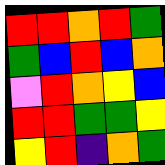[["red", "red", "orange", "red", "green"], ["green", "blue", "red", "blue", "orange"], ["violet", "red", "orange", "yellow", "blue"], ["red", "red", "green", "green", "yellow"], ["yellow", "red", "indigo", "orange", "green"]]